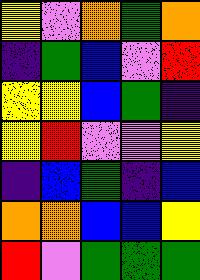[["yellow", "violet", "orange", "green", "orange"], ["indigo", "green", "blue", "violet", "red"], ["yellow", "yellow", "blue", "green", "indigo"], ["yellow", "red", "violet", "violet", "yellow"], ["indigo", "blue", "green", "indigo", "blue"], ["orange", "orange", "blue", "blue", "yellow"], ["red", "violet", "green", "green", "green"]]